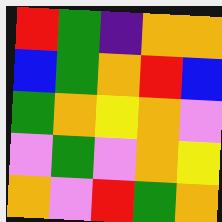[["red", "green", "indigo", "orange", "orange"], ["blue", "green", "orange", "red", "blue"], ["green", "orange", "yellow", "orange", "violet"], ["violet", "green", "violet", "orange", "yellow"], ["orange", "violet", "red", "green", "orange"]]